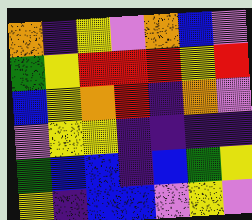[["orange", "indigo", "yellow", "violet", "orange", "blue", "violet"], ["green", "yellow", "red", "red", "red", "yellow", "red"], ["blue", "yellow", "orange", "red", "indigo", "orange", "violet"], ["violet", "yellow", "yellow", "indigo", "indigo", "indigo", "indigo"], ["green", "blue", "blue", "indigo", "blue", "green", "yellow"], ["yellow", "indigo", "blue", "blue", "violet", "yellow", "violet"]]